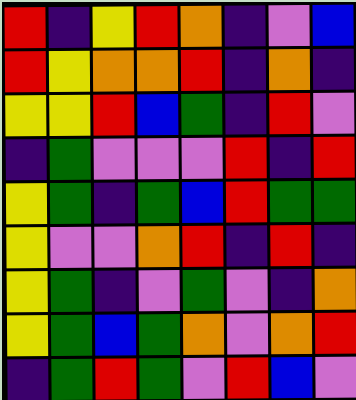[["red", "indigo", "yellow", "red", "orange", "indigo", "violet", "blue"], ["red", "yellow", "orange", "orange", "red", "indigo", "orange", "indigo"], ["yellow", "yellow", "red", "blue", "green", "indigo", "red", "violet"], ["indigo", "green", "violet", "violet", "violet", "red", "indigo", "red"], ["yellow", "green", "indigo", "green", "blue", "red", "green", "green"], ["yellow", "violet", "violet", "orange", "red", "indigo", "red", "indigo"], ["yellow", "green", "indigo", "violet", "green", "violet", "indigo", "orange"], ["yellow", "green", "blue", "green", "orange", "violet", "orange", "red"], ["indigo", "green", "red", "green", "violet", "red", "blue", "violet"]]